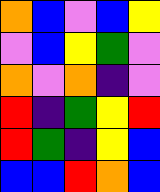[["orange", "blue", "violet", "blue", "yellow"], ["violet", "blue", "yellow", "green", "violet"], ["orange", "violet", "orange", "indigo", "violet"], ["red", "indigo", "green", "yellow", "red"], ["red", "green", "indigo", "yellow", "blue"], ["blue", "blue", "red", "orange", "blue"]]